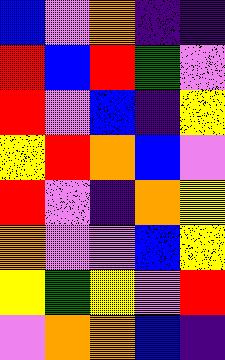[["blue", "violet", "orange", "indigo", "indigo"], ["red", "blue", "red", "green", "violet"], ["red", "violet", "blue", "indigo", "yellow"], ["yellow", "red", "orange", "blue", "violet"], ["red", "violet", "indigo", "orange", "yellow"], ["orange", "violet", "violet", "blue", "yellow"], ["yellow", "green", "yellow", "violet", "red"], ["violet", "orange", "orange", "blue", "indigo"]]